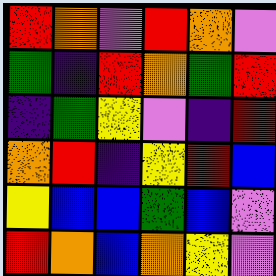[["red", "orange", "violet", "red", "orange", "violet"], ["green", "indigo", "red", "orange", "green", "red"], ["indigo", "green", "yellow", "violet", "indigo", "red"], ["orange", "red", "indigo", "yellow", "red", "blue"], ["yellow", "blue", "blue", "green", "blue", "violet"], ["red", "orange", "blue", "orange", "yellow", "violet"]]